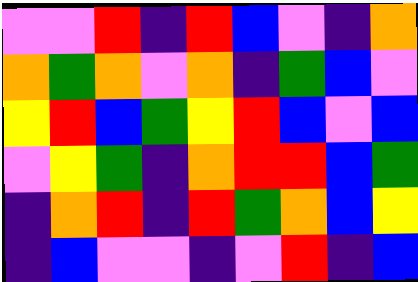[["violet", "violet", "red", "indigo", "red", "blue", "violet", "indigo", "orange"], ["orange", "green", "orange", "violet", "orange", "indigo", "green", "blue", "violet"], ["yellow", "red", "blue", "green", "yellow", "red", "blue", "violet", "blue"], ["violet", "yellow", "green", "indigo", "orange", "red", "red", "blue", "green"], ["indigo", "orange", "red", "indigo", "red", "green", "orange", "blue", "yellow"], ["indigo", "blue", "violet", "violet", "indigo", "violet", "red", "indigo", "blue"]]